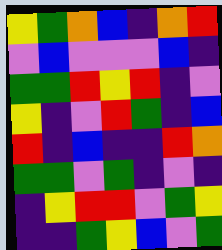[["yellow", "green", "orange", "blue", "indigo", "orange", "red"], ["violet", "blue", "violet", "violet", "violet", "blue", "indigo"], ["green", "green", "red", "yellow", "red", "indigo", "violet"], ["yellow", "indigo", "violet", "red", "green", "indigo", "blue"], ["red", "indigo", "blue", "indigo", "indigo", "red", "orange"], ["green", "green", "violet", "green", "indigo", "violet", "indigo"], ["indigo", "yellow", "red", "red", "violet", "green", "yellow"], ["indigo", "indigo", "green", "yellow", "blue", "violet", "green"]]